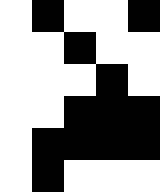[["white", "black", "white", "white", "black"], ["white", "white", "black", "white", "white"], ["white", "white", "white", "black", "white"], ["white", "white", "black", "black", "black"], ["white", "black", "black", "black", "black"], ["white", "black", "white", "white", "white"]]